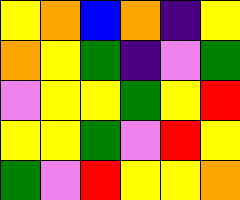[["yellow", "orange", "blue", "orange", "indigo", "yellow"], ["orange", "yellow", "green", "indigo", "violet", "green"], ["violet", "yellow", "yellow", "green", "yellow", "red"], ["yellow", "yellow", "green", "violet", "red", "yellow"], ["green", "violet", "red", "yellow", "yellow", "orange"]]